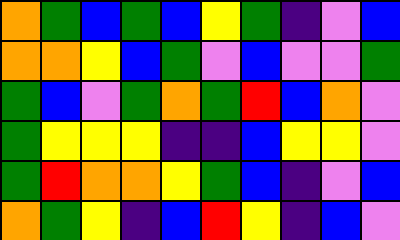[["orange", "green", "blue", "green", "blue", "yellow", "green", "indigo", "violet", "blue"], ["orange", "orange", "yellow", "blue", "green", "violet", "blue", "violet", "violet", "green"], ["green", "blue", "violet", "green", "orange", "green", "red", "blue", "orange", "violet"], ["green", "yellow", "yellow", "yellow", "indigo", "indigo", "blue", "yellow", "yellow", "violet"], ["green", "red", "orange", "orange", "yellow", "green", "blue", "indigo", "violet", "blue"], ["orange", "green", "yellow", "indigo", "blue", "red", "yellow", "indigo", "blue", "violet"]]